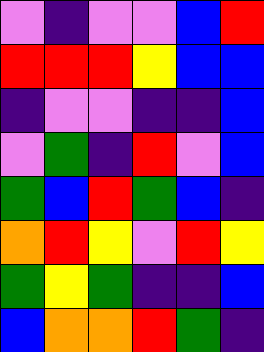[["violet", "indigo", "violet", "violet", "blue", "red"], ["red", "red", "red", "yellow", "blue", "blue"], ["indigo", "violet", "violet", "indigo", "indigo", "blue"], ["violet", "green", "indigo", "red", "violet", "blue"], ["green", "blue", "red", "green", "blue", "indigo"], ["orange", "red", "yellow", "violet", "red", "yellow"], ["green", "yellow", "green", "indigo", "indigo", "blue"], ["blue", "orange", "orange", "red", "green", "indigo"]]